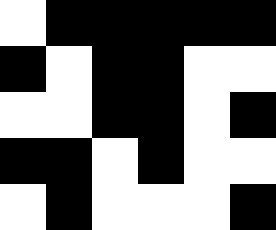[["white", "black", "black", "black", "black", "black"], ["black", "white", "black", "black", "white", "white"], ["white", "white", "black", "black", "white", "black"], ["black", "black", "white", "black", "white", "white"], ["white", "black", "white", "white", "white", "black"]]